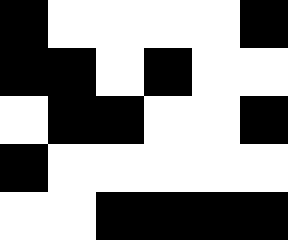[["black", "white", "white", "white", "white", "black"], ["black", "black", "white", "black", "white", "white"], ["white", "black", "black", "white", "white", "black"], ["black", "white", "white", "white", "white", "white"], ["white", "white", "black", "black", "black", "black"]]